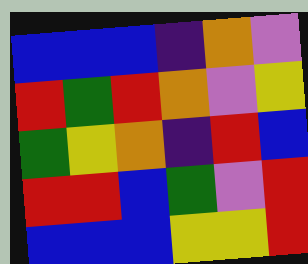[["blue", "blue", "blue", "indigo", "orange", "violet"], ["red", "green", "red", "orange", "violet", "yellow"], ["green", "yellow", "orange", "indigo", "red", "blue"], ["red", "red", "blue", "green", "violet", "red"], ["blue", "blue", "blue", "yellow", "yellow", "red"]]